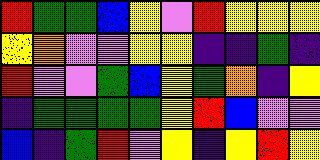[["red", "green", "green", "blue", "yellow", "violet", "red", "yellow", "yellow", "yellow"], ["yellow", "orange", "violet", "violet", "yellow", "yellow", "indigo", "indigo", "green", "indigo"], ["red", "violet", "violet", "green", "blue", "yellow", "green", "orange", "indigo", "yellow"], ["indigo", "green", "green", "green", "green", "yellow", "red", "blue", "violet", "violet"], ["blue", "indigo", "green", "red", "violet", "yellow", "indigo", "yellow", "red", "yellow"]]